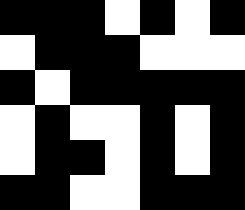[["black", "black", "black", "white", "black", "white", "black"], ["white", "black", "black", "black", "white", "white", "white"], ["black", "white", "black", "black", "black", "black", "black"], ["white", "black", "white", "white", "black", "white", "black"], ["white", "black", "black", "white", "black", "white", "black"], ["black", "black", "white", "white", "black", "black", "black"]]